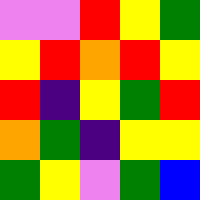[["violet", "violet", "red", "yellow", "green"], ["yellow", "red", "orange", "red", "yellow"], ["red", "indigo", "yellow", "green", "red"], ["orange", "green", "indigo", "yellow", "yellow"], ["green", "yellow", "violet", "green", "blue"]]